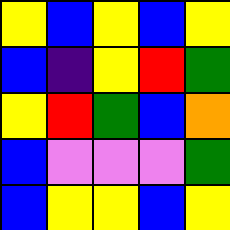[["yellow", "blue", "yellow", "blue", "yellow"], ["blue", "indigo", "yellow", "red", "green"], ["yellow", "red", "green", "blue", "orange"], ["blue", "violet", "violet", "violet", "green"], ["blue", "yellow", "yellow", "blue", "yellow"]]